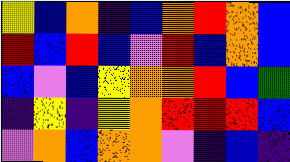[["yellow", "blue", "orange", "indigo", "blue", "orange", "red", "orange", "blue"], ["red", "blue", "red", "blue", "violet", "red", "blue", "orange", "blue"], ["blue", "violet", "blue", "yellow", "orange", "orange", "red", "blue", "green"], ["indigo", "yellow", "indigo", "yellow", "orange", "red", "red", "red", "blue"], ["violet", "orange", "blue", "orange", "orange", "violet", "indigo", "blue", "indigo"]]